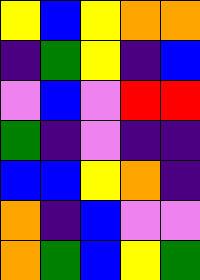[["yellow", "blue", "yellow", "orange", "orange"], ["indigo", "green", "yellow", "indigo", "blue"], ["violet", "blue", "violet", "red", "red"], ["green", "indigo", "violet", "indigo", "indigo"], ["blue", "blue", "yellow", "orange", "indigo"], ["orange", "indigo", "blue", "violet", "violet"], ["orange", "green", "blue", "yellow", "green"]]